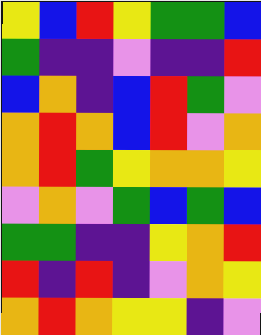[["yellow", "blue", "red", "yellow", "green", "green", "blue"], ["green", "indigo", "indigo", "violet", "indigo", "indigo", "red"], ["blue", "orange", "indigo", "blue", "red", "green", "violet"], ["orange", "red", "orange", "blue", "red", "violet", "orange"], ["orange", "red", "green", "yellow", "orange", "orange", "yellow"], ["violet", "orange", "violet", "green", "blue", "green", "blue"], ["green", "green", "indigo", "indigo", "yellow", "orange", "red"], ["red", "indigo", "red", "indigo", "violet", "orange", "yellow"], ["orange", "red", "orange", "yellow", "yellow", "indigo", "violet"]]